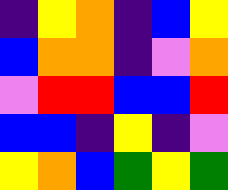[["indigo", "yellow", "orange", "indigo", "blue", "yellow"], ["blue", "orange", "orange", "indigo", "violet", "orange"], ["violet", "red", "red", "blue", "blue", "red"], ["blue", "blue", "indigo", "yellow", "indigo", "violet"], ["yellow", "orange", "blue", "green", "yellow", "green"]]